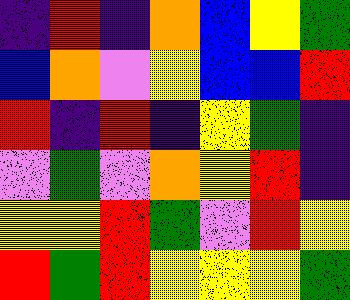[["indigo", "red", "indigo", "orange", "blue", "yellow", "green"], ["blue", "orange", "violet", "yellow", "blue", "blue", "red"], ["red", "indigo", "red", "indigo", "yellow", "green", "indigo"], ["violet", "green", "violet", "orange", "yellow", "red", "indigo"], ["yellow", "yellow", "red", "green", "violet", "red", "yellow"], ["red", "green", "red", "yellow", "yellow", "yellow", "green"]]